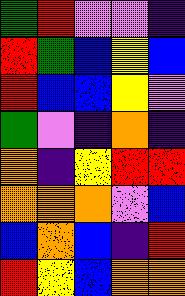[["green", "red", "violet", "violet", "indigo"], ["red", "green", "blue", "yellow", "blue"], ["red", "blue", "blue", "yellow", "violet"], ["green", "violet", "indigo", "orange", "indigo"], ["orange", "indigo", "yellow", "red", "red"], ["orange", "orange", "orange", "violet", "blue"], ["blue", "orange", "blue", "indigo", "red"], ["red", "yellow", "blue", "orange", "orange"]]